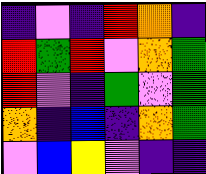[["indigo", "violet", "indigo", "red", "orange", "indigo"], ["red", "green", "red", "violet", "orange", "green"], ["red", "violet", "indigo", "green", "violet", "green"], ["orange", "indigo", "blue", "indigo", "orange", "green"], ["violet", "blue", "yellow", "violet", "indigo", "indigo"]]